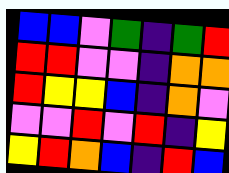[["blue", "blue", "violet", "green", "indigo", "green", "red"], ["red", "red", "violet", "violet", "indigo", "orange", "orange"], ["red", "yellow", "yellow", "blue", "indigo", "orange", "violet"], ["violet", "violet", "red", "violet", "red", "indigo", "yellow"], ["yellow", "red", "orange", "blue", "indigo", "red", "blue"]]